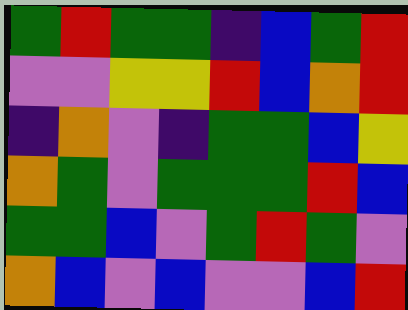[["green", "red", "green", "green", "indigo", "blue", "green", "red"], ["violet", "violet", "yellow", "yellow", "red", "blue", "orange", "red"], ["indigo", "orange", "violet", "indigo", "green", "green", "blue", "yellow"], ["orange", "green", "violet", "green", "green", "green", "red", "blue"], ["green", "green", "blue", "violet", "green", "red", "green", "violet"], ["orange", "blue", "violet", "blue", "violet", "violet", "blue", "red"]]